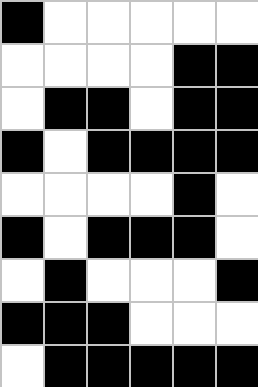[["black", "white", "white", "white", "white", "white"], ["white", "white", "white", "white", "black", "black"], ["white", "black", "black", "white", "black", "black"], ["black", "white", "black", "black", "black", "black"], ["white", "white", "white", "white", "black", "white"], ["black", "white", "black", "black", "black", "white"], ["white", "black", "white", "white", "white", "black"], ["black", "black", "black", "white", "white", "white"], ["white", "black", "black", "black", "black", "black"]]